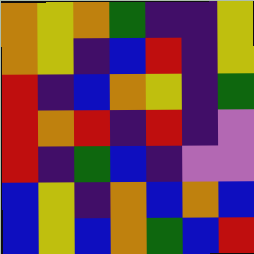[["orange", "yellow", "orange", "green", "indigo", "indigo", "yellow"], ["orange", "yellow", "indigo", "blue", "red", "indigo", "yellow"], ["red", "indigo", "blue", "orange", "yellow", "indigo", "green"], ["red", "orange", "red", "indigo", "red", "indigo", "violet"], ["red", "indigo", "green", "blue", "indigo", "violet", "violet"], ["blue", "yellow", "indigo", "orange", "blue", "orange", "blue"], ["blue", "yellow", "blue", "orange", "green", "blue", "red"]]